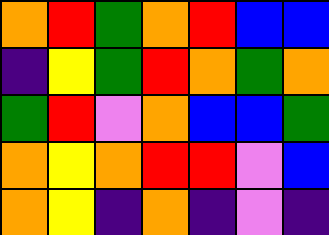[["orange", "red", "green", "orange", "red", "blue", "blue"], ["indigo", "yellow", "green", "red", "orange", "green", "orange"], ["green", "red", "violet", "orange", "blue", "blue", "green"], ["orange", "yellow", "orange", "red", "red", "violet", "blue"], ["orange", "yellow", "indigo", "orange", "indigo", "violet", "indigo"]]